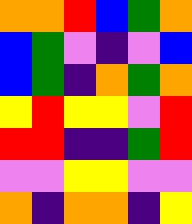[["orange", "orange", "red", "blue", "green", "orange"], ["blue", "green", "violet", "indigo", "violet", "blue"], ["blue", "green", "indigo", "orange", "green", "orange"], ["yellow", "red", "yellow", "yellow", "violet", "red"], ["red", "red", "indigo", "indigo", "green", "red"], ["violet", "violet", "yellow", "yellow", "violet", "violet"], ["orange", "indigo", "orange", "orange", "indigo", "yellow"]]